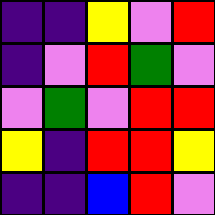[["indigo", "indigo", "yellow", "violet", "red"], ["indigo", "violet", "red", "green", "violet"], ["violet", "green", "violet", "red", "red"], ["yellow", "indigo", "red", "red", "yellow"], ["indigo", "indigo", "blue", "red", "violet"]]